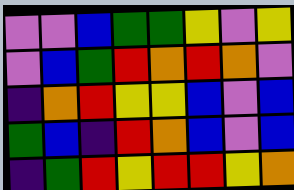[["violet", "violet", "blue", "green", "green", "yellow", "violet", "yellow"], ["violet", "blue", "green", "red", "orange", "red", "orange", "violet"], ["indigo", "orange", "red", "yellow", "yellow", "blue", "violet", "blue"], ["green", "blue", "indigo", "red", "orange", "blue", "violet", "blue"], ["indigo", "green", "red", "yellow", "red", "red", "yellow", "orange"]]